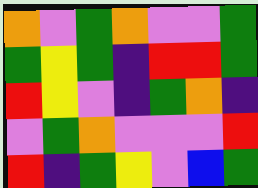[["orange", "violet", "green", "orange", "violet", "violet", "green"], ["green", "yellow", "green", "indigo", "red", "red", "green"], ["red", "yellow", "violet", "indigo", "green", "orange", "indigo"], ["violet", "green", "orange", "violet", "violet", "violet", "red"], ["red", "indigo", "green", "yellow", "violet", "blue", "green"]]